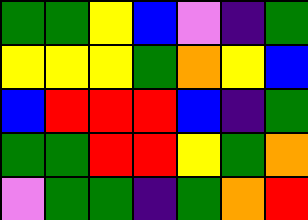[["green", "green", "yellow", "blue", "violet", "indigo", "green"], ["yellow", "yellow", "yellow", "green", "orange", "yellow", "blue"], ["blue", "red", "red", "red", "blue", "indigo", "green"], ["green", "green", "red", "red", "yellow", "green", "orange"], ["violet", "green", "green", "indigo", "green", "orange", "red"]]